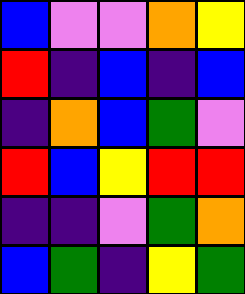[["blue", "violet", "violet", "orange", "yellow"], ["red", "indigo", "blue", "indigo", "blue"], ["indigo", "orange", "blue", "green", "violet"], ["red", "blue", "yellow", "red", "red"], ["indigo", "indigo", "violet", "green", "orange"], ["blue", "green", "indigo", "yellow", "green"]]